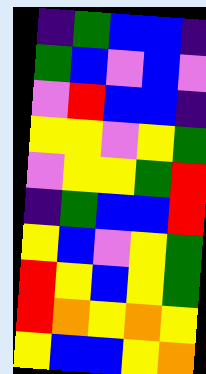[["indigo", "green", "blue", "blue", "indigo"], ["green", "blue", "violet", "blue", "violet"], ["violet", "red", "blue", "blue", "indigo"], ["yellow", "yellow", "violet", "yellow", "green"], ["violet", "yellow", "yellow", "green", "red"], ["indigo", "green", "blue", "blue", "red"], ["yellow", "blue", "violet", "yellow", "green"], ["red", "yellow", "blue", "yellow", "green"], ["red", "orange", "yellow", "orange", "yellow"], ["yellow", "blue", "blue", "yellow", "orange"]]